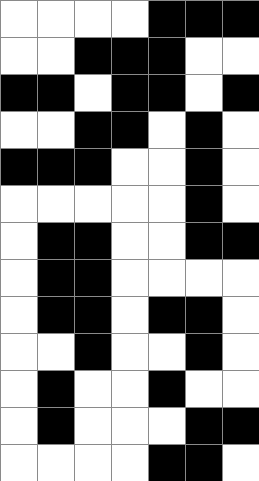[["white", "white", "white", "white", "black", "black", "black"], ["white", "white", "black", "black", "black", "white", "white"], ["black", "black", "white", "black", "black", "white", "black"], ["white", "white", "black", "black", "white", "black", "white"], ["black", "black", "black", "white", "white", "black", "white"], ["white", "white", "white", "white", "white", "black", "white"], ["white", "black", "black", "white", "white", "black", "black"], ["white", "black", "black", "white", "white", "white", "white"], ["white", "black", "black", "white", "black", "black", "white"], ["white", "white", "black", "white", "white", "black", "white"], ["white", "black", "white", "white", "black", "white", "white"], ["white", "black", "white", "white", "white", "black", "black"], ["white", "white", "white", "white", "black", "black", "white"]]